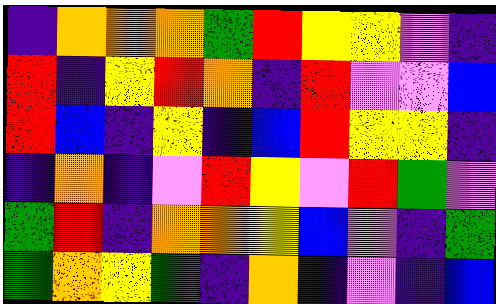[["indigo", "orange", "orange", "orange", "green", "red", "yellow", "yellow", "violet", "indigo"], ["red", "indigo", "yellow", "red", "orange", "indigo", "red", "violet", "violet", "blue"], ["red", "blue", "indigo", "yellow", "indigo", "blue", "red", "yellow", "yellow", "indigo"], ["indigo", "orange", "indigo", "violet", "red", "yellow", "violet", "red", "green", "violet"], ["green", "red", "indigo", "orange", "orange", "yellow", "blue", "violet", "indigo", "green"], ["green", "orange", "yellow", "green", "indigo", "orange", "indigo", "violet", "indigo", "blue"]]